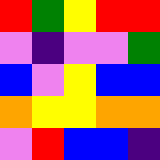[["red", "green", "yellow", "red", "red"], ["violet", "indigo", "violet", "violet", "green"], ["blue", "violet", "yellow", "blue", "blue"], ["orange", "yellow", "yellow", "orange", "orange"], ["violet", "red", "blue", "blue", "indigo"]]